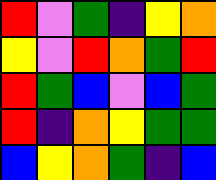[["red", "violet", "green", "indigo", "yellow", "orange"], ["yellow", "violet", "red", "orange", "green", "red"], ["red", "green", "blue", "violet", "blue", "green"], ["red", "indigo", "orange", "yellow", "green", "green"], ["blue", "yellow", "orange", "green", "indigo", "blue"]]